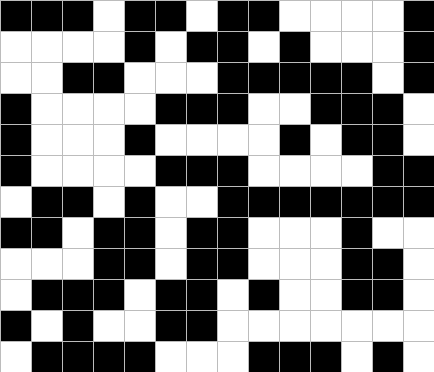[["black", "black", "black", "white", "black", "black", "white", "black", "black", "white", "white", "white", "white", "black"], ["white", "white", "white", "white", "black", "white", "black", "black", "white", "black", "white", "white", "white", "black"], ["white", "white", "black", "black", "white", "white", "white", "black", "black", "black", "black", "black", "white", "black"], ["black", "white", "white", "white", "white", "black", "black", "black", "white", "white", "black", "black", "black", "white"], ["black", "white", "white", "white", "black", "white", "white", "white", "white", "black", "white", "black", "black", "white"], ["black", "white", "white", "white", "white", "black", "black", "black", "white", "white", "white", "white", "black", "black"], ["white", "black", "black", "white", "black", "white", "white", "black", "black", "black", "black", "black", "black", "black"], ["black", "black", "white", "black", "black", "white", "black", "black", "white", "white", "white", "black", "white", "white"], ["white", "white", "white", "black", "black", "white", "black", "black", "white", "white", "white", "black", "black", "white"], ["white", "black", "black", "black", "white", "black", "black", "white", "black", "white", "white", "black", "black", "white"], ["black", "white", "black", "white", "white", "black", "black", "white", "white", "white", "white", "white", "white", "white"], ["white", "black", "black", "black", "black", "white", "white", "white", "black", "black", "black", "white", "black", "white"]]